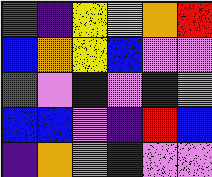[["green", "indigo", "yellow", "yellow", "orange", "red"], ["blue", "orange", "yellow", "blue", "violet", "violet"], ["green", "violet", "blue", "violet", "indigo", "violet"], ["blue", "blue", "violet", "indigo", "red", "blue"], ["indigo", "orange", "violet", "indigo", "violet", "violet"]]